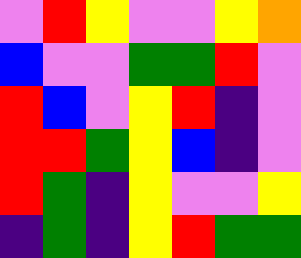[["violet", "red", "yellow", "violet", "violet", "yellow", "orange"], ["blue", "violet", "violet", "green", "green", "red", "violet"], ["red", "blue", "violet", "yellow", "red", "indigo", "violet"], ["red", "red", "green", "yellow", "blue", "indigo", "violet"], ["red", "green", "indigo", "yellow", "violet", "violet", "yellow"], ["indigo", "green", "indigo", "yellow", "red", "green", "green"]]